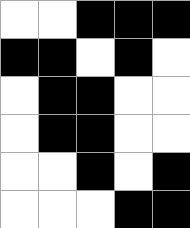[["white", "white", "black", "black", "black"], ["black", "black", "white", "black", "white"], ["white", "black", "black", "white", "white"], ["white", "black", "black", "white", "white"], ["white", "white", "black", "white", "black"], ["white", "white", "white", "black", "black"]]